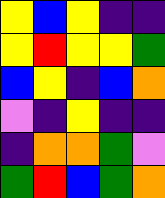[["yellow", "blue", "yellow", "indigo", "indigo"], ["yellow", "red", "yellow", "yellow", "green"], ["blue", "yellow", "indigo", "blue", "orange"], ["violet", "indigo", "yellow", "indigo", "indigo"], ["indigo", "orange", "orange", "green", "violet"], ["green", "red", "blue", "green", "orange"]]